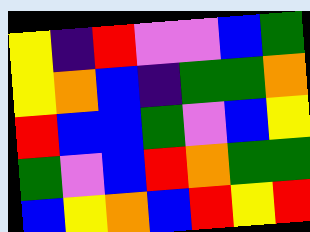[["yellow", "indigo", "red", "violet", "violet", "blue", "green"], ["yellow", "orange", "blue", "indigo", "green", "green", "orange"], ["red", "blue", "blue", "green", "violet", "blue", "yellow"], ["green", "violet", "blue", "red", "orange", "green", "green"], ["blue", "yellow", "orange", "blue", "red", "yellow", "red"]]